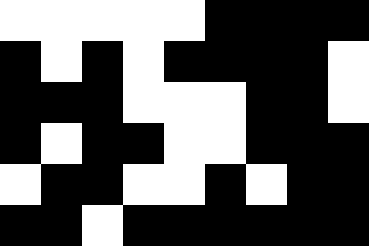[["white", "white", "white", "white", "white", "black", "black", "black", "black"], ["black", "white", "black", "white", "black", "black", "black", "black", "white"], ["black", "black", "black", "white", "white", "white", "black", "black", "white"], ["black", "white", "black", "black", "white", "white", "black", "black", "black"], ["white", "black", "black", "white", "white", "black", "white", "black", "black"], ["black", "black", "white", "black", "black", "black", "black", "black", "black"]]